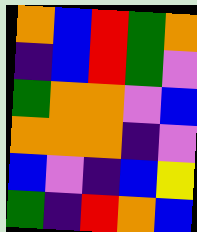[["orange", "blue", "red", "green", "orange"], ["indigo", "blue", "red", "green", "violet"], ["green", "orange", "orange", "violet", "blue"], ["orange", "orange", "orange", "indigo", "violet"], ["blue", "violet", "indigo", "blue", "yellow"], ["green", "indigo", "red", "orange", "blue"]]